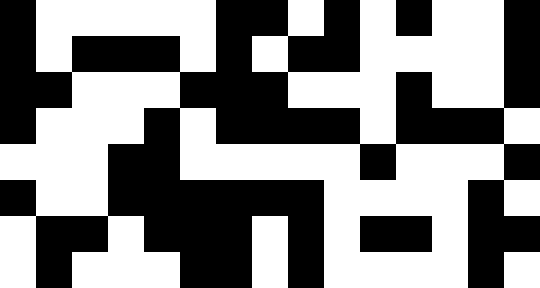[["black", "white", "white", "white", "white", "white", "black", "black", "white", "black", "white", "black", "white", "white", "black"], ["black", "white", "black", "black", "black", "white", "black", "white", "black", "black", "white", "white", "white", "white", "black"], ["black", "black", "white", "white", "white", "black", "black", "black", "white", "white", "white", "black", "white", "white", "black"], ["black", "white", "white", "white", "black", "white", "black", "black", "black", "black", "white", "black", "black", "black", "white"], ["white", "white", "white", "black", "black", "white", "white", "white", "white", "white", "black", "white", "white", "white", "black"], ["black", "white", "white", "black", "black", "black", "black", "black", "black", "white", "white", "white", "white", "black", "white"], ["white", "black", "black", "white", "black", "black", "black", "white", "black", "white", "black", "black", "white", "black", "black"], ["white", "black", "white", "white", "white", "black", "black", "white", "black", "white", "white", "white", "white", "black", "white"]]